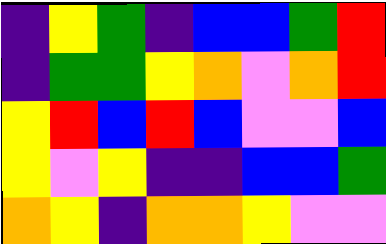[["indigo", "yellow", "green", "indigo", "blue", "blue", "green", "red"], ["indigo", "green", "green", "yellow", "orange", "violet", "orange", "red"], ["yellow", "red", "blue", "red", "blue", "violet", "violet", "blue"], ["yellow", "violet", "yellow", "indigo", "indigo", "blue", "blue", "green"], ["orange", "yellow", "indigo", "orange", "orange", "yellow", "violet", "violet"]]